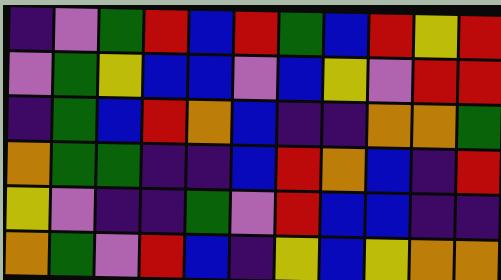[["indigo", "violet", "green", "red", "blue", "red", "green", "blue", "red", "yellow", "red"], ["violet", "green", "yellow", "blue", "blue", "violet", "blue", "yellow", "violet", "red", "red"], ["indigo", "green", "blue", "red", "orange", "blue", "indigo", "indigo", "orange", "orange", "green"], ["orange", "green", "green", "indigo", "indigo", "blue", "red", "orange", "blue", "indigo", "red"], ["yellow", "violet", "indigo", "indigo", "green", "violet", "red", "blue", "blue", "indigo", "indigo"], ["orange", "green", "violet", "red", "blue", "indigo", "yellow", "blue", "yellow", "orange", "orange"]]